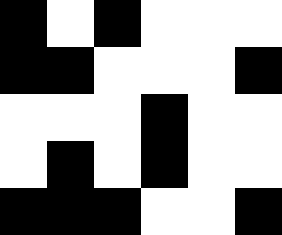[["black", "white", "black", "white", "white", "white"], ["black", "black", "white", "white", "white", "black"], ["white", "white", "white", "black", "white", "white"], ["white", "black", "white", "black", "white", "white"], ["black", "black", "black", "white", "white", "black"]]